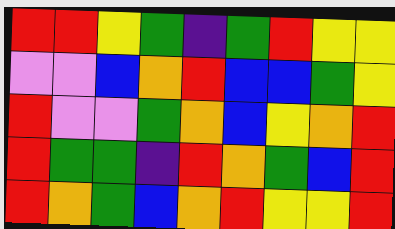[["red", "red", "yellow", "green", "indigo", "green", "red", "yellow", "yellow"], ["violet", "violet", "blue", "orange", "red", "blue", "blue", "green", "yellow"], ["red", "violet", "violet", "green", "orange", "blue", "yellow", "orange", "red"], ["red", "green", "green", "indigo", "red", "orange", "green", "blue", "red"], ["red", "orange", "green", "blue", "orange", "red", "yellow", "yellow", "red"]]